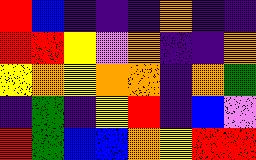[["red", "blue", "indigo", "indigo", "indigo", "orange", "indigo", "indigo"], ["red", "red", "yellow", "violet", "orange", "indigo", "indigo", "orange"], ["yellow", "orange", "yellow", "orange", "orange", "indigo", "orange", "green"], ["indigo", "green", "indigo", "yellow", "red", "indigo", "blue", "violet"], ["red", "green", "blue", "blue", "orange", "yellow", "red", "red"]]